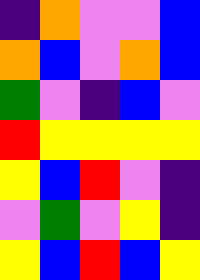[["indigo", "orange", "violet", "violet", "blue"], ["orange", "blue", "violet", "orange", "blue"], ["green", "violet", "indigo", "blue", "violet"], ["red", "yellow", "yellow", "yellow", "yellow"], ["yellow", "blue", "red", "violet", "indigo"], ["violet", "green", "violet", "yellow", "indigo"], ["yellow", "blue", "red", "blue", "yellow"]]